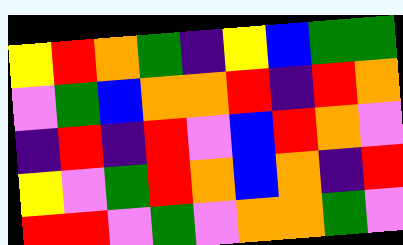[["yellow", "red", "orange", "green", "indigo", "yellow", "blue", "green", "green"], ["violet", "green", "blue", "orange", "orange", "red", "indigo", "red", "orange"], ["indigo", "red", "indigo", "red", "violet", "blue", "red", "orange", "violet"], ["yellow", "violet", "green", "red", "orange", "blue", "orange", "indigo", "red"], ["red", "red", "violet", "green", "violet", "orange", "orange", "green", "violet"]]